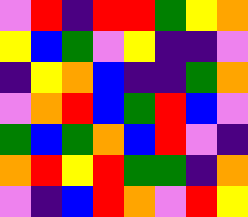[["violet", "red", "indigo", "red", "red", "green", "yellow", "orange"], ["yellow", "blue", "green", "violet", "yellow", "indigo", "indigo", "violet"], ["indigo", "yellow", "orange", "blue", "indigo", "indigo", "green", "orange"], ["violet", "orange", "red", "blue", "green", "red", "blue", "violet"], ["green", "blue", "green", "orange", "blue", "red", "violet", "indigo"], ["orange", "red", "yellow", "red", "green", "green", "indigo", "orange"], ["violet", "indigo", "blue", "red", "orange", "violet", "red", "yellow"]]